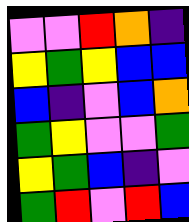[["violet", "violet", "red", "orange", "indigo"], ["yellow", "green", "yellow", "blue", "blue"], ["blue", "indigo", "violet", "blue", "orange"], ["green", "yellow", "violet", "violet", "green"], ["yellow", "green", "blue", "indigo", "violet"], ["green", "red", "violet", "red", "blue"]]